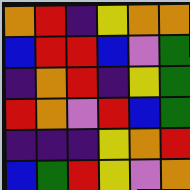[["orange", "red", "indigo", "yellow", "orange", "orange"], ["blue", "red", "red", "blue", "violet", "green"], ["indigo", "orange", "red", "indigo", "yellow", "green"], ["red", "orange", "violet", "red", "blue", "green"], ["indigo", "indigo", "indigo", "yellow", "orange", "red"], ["blue", "green", "red", "yellow", "violet", "orange"]]